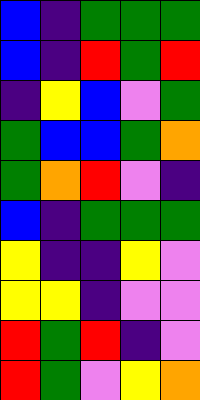[["blue", "indigo", "green", "green", "green"], ["blue", "indigo", "red", "green", "red"], ["indigo", "yellow", "blue", "violet", "green"], ["green", "blue", "blue", "green", "orange"], ["green", "orange", "red", "violet", "indigo"], ["blue", "indigo", "green", "green", "green"], ["yellow", "indigo", "indigo", "yellow", "violet"], ["yellow", "yellow", "indigo", "violet", "violet"], ["red", "green", "red", "indigo", "violet"], ["red", "green", "violet", "yellow", "orange"]]